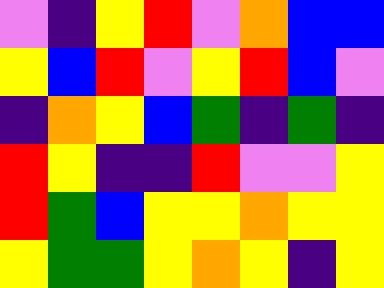[["violet", "indigo", "yellow", "red", "violet", "orange", "blue", "blue"], ["yellow", "blue", "red", "violet", "yellow", "red", "blue", "violet"], ["indigo", "orange", "yellow", "blue", "green", "indigo", "green", "indigo"], ["red", "yellow", "indigo", "indigo", "red", "violet", "violet", "yellow"], ["red", "green", "blue", "yellow", "yellow", "orange", "yellow", "yellow"], ["yellow", "green", "green", "yellow", "orange", "yellow", "indigo", "yellow"]]